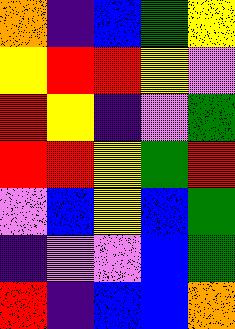[["orange", "indigo", "blue", "green", "yellow"], ["yellow", "red", "red", "yellow", "violet"], ["red", "yellow", "indigo", "violet", "green"], ["red", "red", "yellow", "green", "red"], ["violet", "blue", "yellow", "blue", "green"], ["indigo", "violet", "violet", "blue", "green"], ["red", "indigo", "blue", "blue", "orange"]]